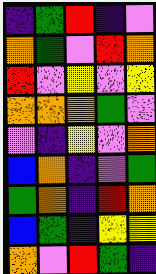[["indigo", "green", "red", "indigo", "violet"], ["orange", "green", "violet", "red", "orange"], ["red", "violet", "yellow", "violet", "yellow"], ["orange", "orange", "orange", "green", "violet"], ["violet", "indigo", "yellow", "violet", "orange"], ["blue", "orange", "indigo", "violet", "green"], ["green", "orange", "indigo", "red", "orange"], ["blue", "green", "indigo", "yellow", "yellow"], ["orange", "violet", "red", "green", "indigo"]]